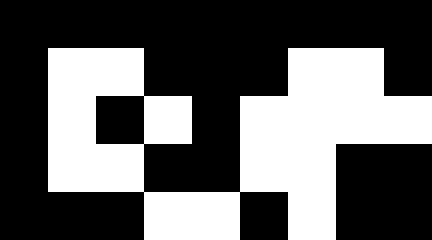[["black", "black", "black", "black", "black", "black", "black", "black", "black"], ["black", "white", "white", "black", "black", "black", "white", "white", "black"], ["black", "white", "black", "white", "black", "white", "white", "white", "white"], ["black", "white", "white", "black", "black", "white", "white", "black", "black"], ["black", "black", "black", "white", "white", "black", "white", "black", "black"]]